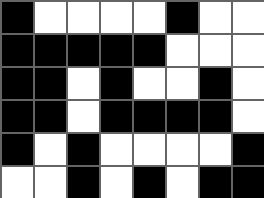[["black", "white", "white", "white", "white", "black", "white", "white"], ["black", "black", "black", "black", "black", "white", "white", "white"], ["black", "black", "white", "black", "white", "white", "black", "white"], ["black", "black", "white", "black", "black", "black", "black", "white"], ["black", "white", "black", "white", "white", "white", "white", "black"], ["white", "white", "black", "white", "black", "white", "black", "black"]]